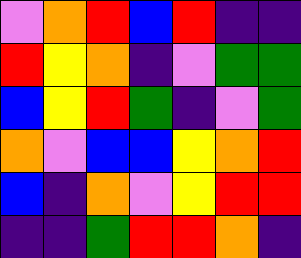[["violet", "orange", "red", "blue", "red", "indigo", "indigo"], ["red", "yellow", "orange", "indigo", "violet", "green", "green"], ["blue", "yellow", "red", "green", "indigo", "violet", "green"], ["orange", "violet", "blue", "blue", "yellow", "orange", "red"], ["blue", "indigo", "orange", "violet", "yellow", "red", "red"], ["indigo", "indigo", "green", "red", "red", "orange", "indigo"]]